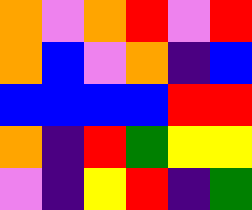[["orange", "violet", "orange", "red", "violet", "red"], ["orange", "blue", "violet", "orange", "indigo", "blue"], ["blue", "blue", "blue", "blue", "red", "red"], ["orange", "indigo", "red", "green", "yellow", "yellow"], ["violet", "indigo", "yellow", "red", "indigo", "green"]]